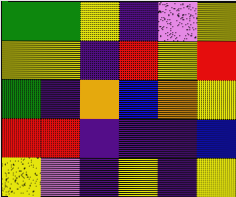[["green", "green", "yellow", "indigo", "violet", "yellow"], ["yellow", "yellow", "indigo", "red", "yellow", "red"], ["green", "indigo", "orange", "blue", "orange", "yellow"], ["red", "red", "indigo", "indigo", "indigo", "blue"], ["yellow", "violet", "indigo", "yellow", "indigo", "yellow"]]